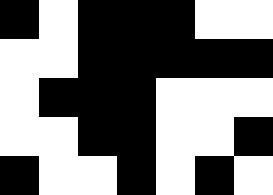[["black", "white", "black", "black", "black", "white", "white"], ["white", "white", "black", "black", "black", "black", "black"], ["white", "black", "black", "black", "white", "white", "white"], ["white", "white", "black", "black", "white", "white", "black"], ["black", "white", "white", "black", "white", "black", "white"]]